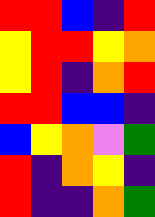[["red", "red", "blue", "indigo", "red"], ["yellow", "red", "red", "yellow", "orange"], ["yellow", "red", "indigo", "orange", "red"], ["red", "red", "blue", "blue", "indigo"], ["blue", "yellow", "orange", "violet", "green"], ["red", "indigo", "orange", "yellow", "indigo"], ["red", "indigo", "indigo", "orange", "green"]]